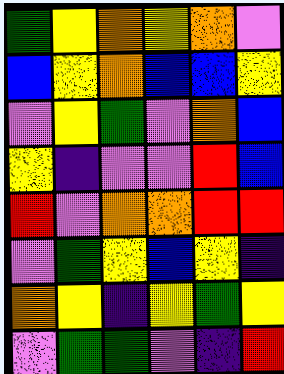[["green", "yellow", "orange", "yellow", "orange", "violet"], ["blue", "yellow", "orange", "blue", "blue", "yellow"], ["violet", "yellow", "green", "violet", "orange", "blue"], ["yellow", "indigo", "violet", "violet", "red", "blue"], ["red", "violet", "orange", "orange", "red", "red"], ["violet", "green", "yellow", "blue", "yellow", "indigo"], ["orange", "yellow", "indigo", "yellow", "green", "yellow"], ["violet", "green", "green", "violet", "indigo", "red"]]